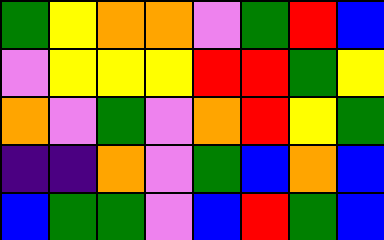[["green", "yellow", "orange", "orange", "violet", "green", "red", "blue"], ["violet", "yellow", "yellow", "yellow", "red", "red", "green", "yellow"], ["orange", "violet", "green", "violet", "orange", "red", "yellow", "green"], ["indigo", "indigo", "orange", "violet", "green", "blue", "orange", "blue"], ["blue", "green", "green", "violet", "blue", "red", "green", "blue"]]